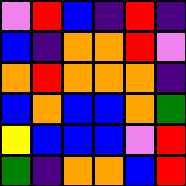[["violet", "red", "blue", "indigo", "red", "indigo"], ["blue", "indigo", "orange", "orange", "red", "violet"], ["orange", "red", "orange", "orange", "orange", "indigo"], ["blue", "orange", "blue", "blue", "orange", "green"], ["yellow", "blue", "blue", "blue", "violet", "red"], ["green", "indigo", "orange", "orange", "blue", "red"]]